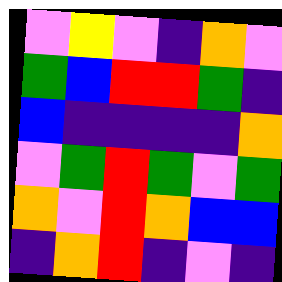[["violet", "yellow", "violet", "indigo", "orange", "violet"], ["green", "blue", "red", "red", "green", "indigo"], ["blue", "indigo", "indigo", "indigo", "indigo", "orange"], ["violet", "green", "red", "green", "violet", "green"], ["orange", "violet", "red", "orange", "blue", "blue"], ["indigo", "orange", "red", "indigo", "violet", "indigo"]]